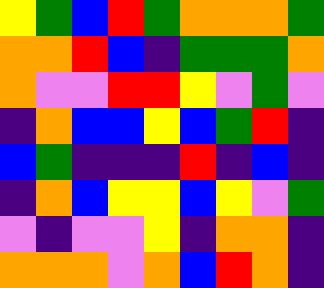[["yellow", "green", "blue", "red", "green", "orange", "orange", "orange", "green"], ["orange", "orange", "red", "blue", "indigo", "green", "green", "green", "orange"], ["orange", "violet", "violet", "red", "red", "yellow", "violet", "green", "violet"], ["indigo", "orange", "blue", "blue", "yellow", "blue", "green", "red", "indigo"], ["blue", "green", "indigo", "indigo", "indigo", "red", "indigo", "blue", "indigo"], ["indigo", "orange", "blue", "yellow", "yellow", "blue", "yellow", "violet", "green"], ["violet", "indigo", "violet", "violet", "yellow", "indigo", "orange", "orange", "indigo"], ["orange", "orange", "orange", "violet", "orange", "blue", "red", "orange", "indigo"]]